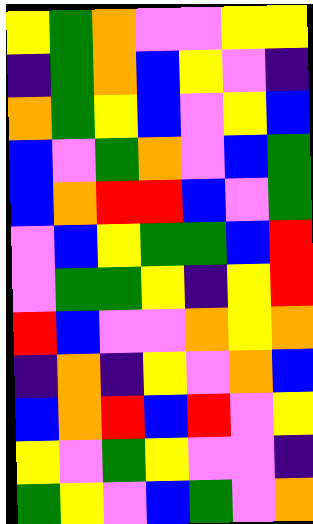[["yellow", "green", "orange", "violet", "violet", "yellow", "yellow"], ["indigo", "green", "orange", "blue", "yellow", "violet", "indigo"], ["orange", "green", "yellow", "blue", "violet", "yellow", "blue"], ["blue", "violet", "green", "orange", "violet", "blue", "green"], ["blue", "orange", "red", "red", "blue", "violet", "green"], ["violet", "blue", "yellow", "green", "green", "blue", "red"], ["violet", "green", "green", "yellow", "indigo", "yellow", "red"], ["red", "blue", "violet", "violet", "orange", "yellow", "orange"], ["indigo", "orange", "indigo", "yellow", "violet", "orange", "blue"], ["blue", "orange", "red", "blue", "red", "violet", "yellow"], ["yellow", "violet", "green", "yellow", "violet", "violet", "indigo"], ["green", "yellow", "violet", "blue", "green", "violet", "orange"]]